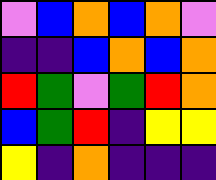[["violet", "blue", "orange", "blue", "orange", "violet"], ["indigo", "indigo", "blue", "orange", "blue", "orange"], ["red", "green", "violet", "green", "red", "orange"], ["blue", "green", "red", "indigo", "yellow", "yellow"], ["yellow", "indigo", "orange", "indigo", "indigo", "indigo"]]